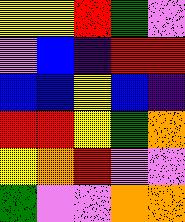[["yellow", "yellow", "red", "green", "violet"], ["violet", "blue", "indigo", "red", "red"], ["blue", "blue", "yellow", "blue", "indigo"], ["red", "red", "yellow", "green", "orange"], ["yellow", "orange", "red", "violet", "violet"], ["green", "violet", "violet", "orange", "orange"]]